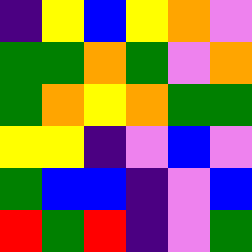[["indigo", "yellow", "blue", "yellow", "orange", "violet"], ["green", "green", "orange", "green", "violet", "orange"], ["green", "orange", "yellow", "orange", "green", "green"], ["yellow", "yellow", "indigo", "violet", "blue", "violet"], ["green", "blue", "blue", "indigo", "violet", "blue"], ["red", "green", "red", "indigo", "violet", "green"]]